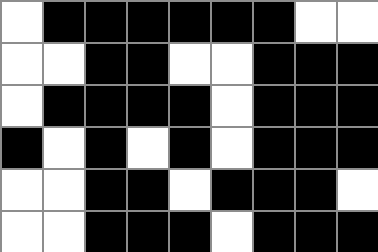[["white", "black", "black", "black", "black", "black", "black", "white", "white"], ["white", "white", "black", "black", "white", "white", "black", "black", "black"], ["white", "black", "black", "black", "black", "white", "black", "black", "black"], ["black", "white", "black", "white", "black", "white", "black", "black", "black"], ["white", "white", "black", "black", "white", "black", "black", "black", "white"], ["white", "white", "black", "black", "black", "white", "black", "black", "black"]]